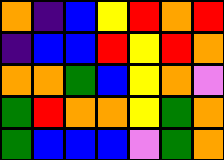[["orange", "indigo", "blue", "yellow", "red", "orange", "red"], ["indigo", "blue", "blue", "red", "yellow", "red", "orange"], ["orange", "orange", "green", "blue", "yellow", "orange", "violet"], ["green", "red", "orange", "orange", "yellow", "green", "orange"], ["green", "blue", "blue", "blue", "violet", "green", "orange"]]